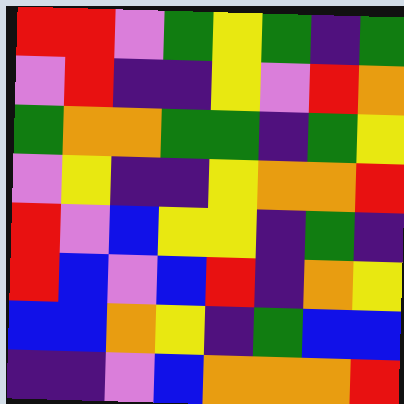[["red", "red", "violet", "green", "yellow", "green", "indigo", "green"], ["violet", "red", "indigo", "indigo", "yellow", "violet", "red", "orange"], ["green", "orange", "orange", "green", "green", "indigo", "green", "yellow"], ["violet", "yellow", "indigo", "indigo", "yellow", "orange", "orange", "red"], ["red", "violet", "blue", "yellow", "yellow", "indigo", "green", "indigo"], ["red", "blue", "violet", "blue", "red", "indigo", "orange", "yellow"], ["blue", "blue", "orange", "yellow", "indigo", "green", "blue", "blue"], ["indigo", "indigo", "violet", "blue", "orange", "orange", "orange", "red"]]